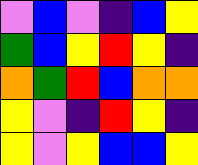[["violet", "blue", "violet", "indigo", "blue", "yellow"], ["green", "blue", "yellow", "red", "yellow", "indigo"], ["orange", "green", "red", "blue", "orange", "orange"], ["yellow", "violet", "indigo", "red", "yellow", "indigo"], ["yellow", "violet", "yellow", "blue", "blue", "yellow"]]